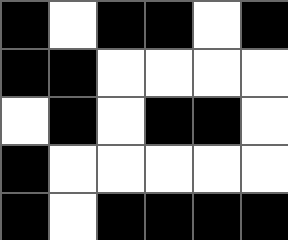[["black", "white", "black", "black", "white", "black"], ["black", "black", "white", "white", "white", "white"], ["white", "black", "white", "black", "black", "white"], ["black", "white", "white", "white", "white", "white"], ["black", "white", "black", "black", "black", "black"]]